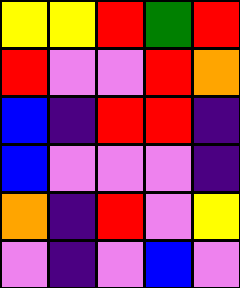[["yellow", "yellow", "red", "green", "red"], ["red", "violet", "violet", "red", "orange"], ["blue", "indigo", "red", "red", "indigo"], ["blue", "violet", "violet", "violet", "indigo"], ["orange", "indigo", "red", "violet", "yellow"], ["violet", "indigo", "violet", "blue", "violet"]]